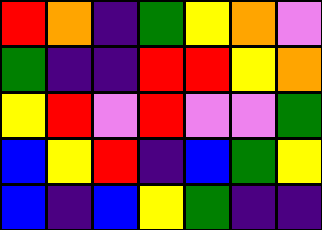[["red", "orange", "indigo", "green", "yellow", "orange", "violet"], ["green", "indigo", "indigo", "red", "red", "yellow", "orange"], ["yellow", "red", "violet", "red", "violet", "violet", "green"], ["blue", "yellow", "red", "indigo", "blue", "green", "yellow"], ["blue", "indigo", "blue", "yellow", "green", "indigo", "indigo"]]